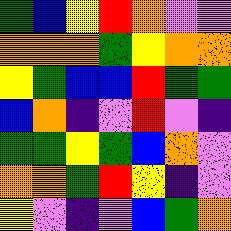[["green", "blue", "yellow", "red", "orange", "violet", "violet"], ["orange", "orange", "orange", "green", "yellow", "orange", "orange"], ["yellow", "green", "blue", "blue", "red", "green", "green"], ["blue", "orange", "indigo", "violet", "red", "violet", "indigo"], ["green", "green", "yellow", "green", "blue", "orange", "violet"], ["orange", "orange", "green", "red", "yellow", "indigo", "violet"], ["yellow", "violet", "indigo", "violet", "blue", "green", "orange"]]